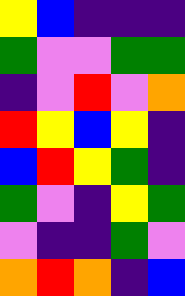[["yellow", "blue", "indigo", "indigo", "indigo"], ["green", "violet", "violet", "green", "green"], ["indigo", "violet", "red", "violet", "orange"], ["red", "yellow", "blue", "yellow", "indigo"], ["blue", "red", "yellow", "green", "indigo"], ["green", "violet", "indigo", "yellow", "green"], ["violet", "indigo", "indigo", "green", "violet"], ["orange", "red", "orange", "indigo", "blue"]]